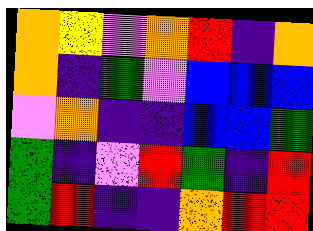[["orange", "yellow", "violet", "orange", "red", "indigo", "orange"], ["orange", "indigo", "green", "violet", "blue", "blue", "blue"], ["violet", "orange", "indigo", "indigo", "blue", "blue", "green"], ["green", "indigo", "violet", "red", "green", "indigo", "red"], ["green", "red", "indigo", "indigo", "orange", "red", "red"]]